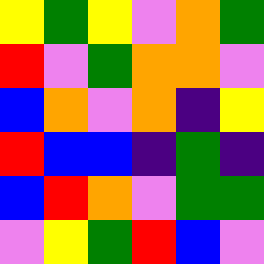[["yellow", "green", "yellow", "violet", "orange", "green"], ["red", "violet", "green", "orange", "orange", "violet"], ["blue", "orange", "violet", "orange", "indigo", "yellow"], ["red", "blue", "blue", "indigo", "green", "indigo"], ["blue", "red", "orange", "violet", "green", "green"], ["violet", "yellow", "green", "red", "blue", "violet"]]